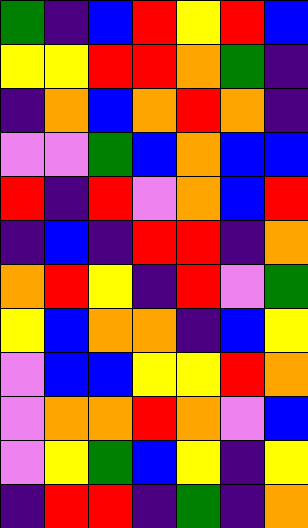[["green", "indigo", "blue", "red", "yellow", "red", "blue"], ["yellow", "yellow", "red", "red", "orange", "green", "indigo"], ["indigo", "orange", "blue", "orange", "red", "orange", "indigo"], ["violet", "violet", "green", "blue", "orange", "blue", "blue"], ["red", "indigo", "red", "violet", "orange", "blue", "red"], ["indigo", "blue", "indigo", "red", "red", "indigo", "orange"], ["orange", "red", "yellow", "indigo", "red", "violet", "green"], ["yellow", "blue", "orange", "orange", "indigo", "blue", "yellow"], ["violet", "blue", "blue", "yellow", "yellow", "red", "orange"], ["violet", "orange", "orange", "red", "orange", "violet", "blue"], ["violet", "yellow", "green", "blue", "yellow", "indigo", "yellow"], ["indigo", "red", "red", "indigo", "green", "indigo", "orange"]]